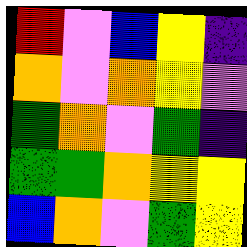[["red", "violet", "blue", "yellow", "indigo"], ["orange", "violet", "orange", "yellow", "violet"], ["green", "orange", "violet", "green", "indigo"], ["green", "green", "orange", "yellow", "yellow"], ["blue", "orange", "violet", "green", "yellow"]]